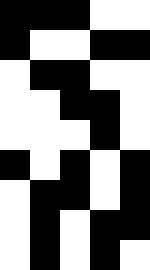[["black", "black", "black", "white", "white"], ["black", "white", "white", "black", "black"], ["white", "black", "black", "white", "white"], ["white", "white", "black", "black", "white"], ["white", "white", "white", "black", "white"], ["black", "white", "black", "white", "black"], ["white", "black", "black", "white", "black"], ["white", "black", "white", "black", "black"], ["white", "black", "white", "black", "white"]]